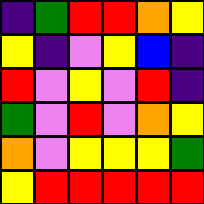[["indigo", "green", "red", "red", "orange", "yellow"], ["yellow", "indigo", "violet", "yellow", "blue", "indigo"], ["red", "violet", "yellow", "violet", "red", "indigo"], ["green", "violet", "red", "violet", "orange", "yellow"], ["orange", "violet", "yellow", "yellow", "yellow", "green"], ["yellow", "red", "red", "red", "red", "red"]]